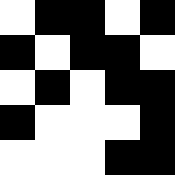[["white", "black", "black", "white", "black"], ["black", "white", "black", "black", "white"], ["white", "black", "white", "black", "black"], ["black", "white", "white", "white", "black"], ["white", "white", "white", "black", "black"]]